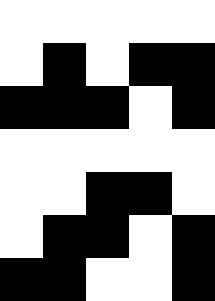[["white", "white", "white", "white", "white"], ["white", "black", "white", "black", "black"], ["black", "black", "black", "white", "black"], ["white", "white", "white", "white", "white"], ["white", "white", "black", "black", "white"], ["white", "black", "black", "white", "black"], ["black", "black", "white", "white", "black"]]